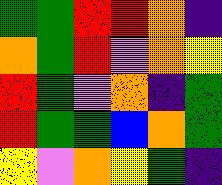[["green", "green", "red", "red", "orange", "indigo"], ["orange", "green", "red", "violet", "orange", "yellow"], ["red", "green", "violet", "orange", "indigo", "green"], ["red", "green", "green", "blue", "orange", "green"], ["yellow", "violet", "orange", "yellow", "green", "indigo"]]